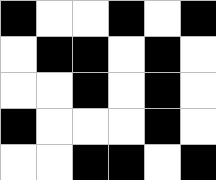[["black", "white", "white", "black", "white", "black"], ["white", "black", "black", "white", "black", "white"], ["white", "white", "black", "white", "black", "white"], ["black", "white", "white", "white", "black", "white"], ["white", "white", "black", "black", "white", "black"]]